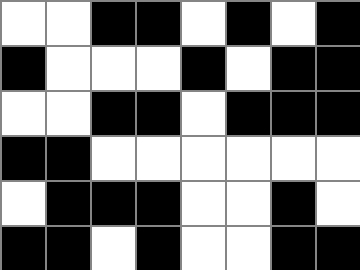[["white", "white", "black", "black", "white", "black", "white", "black"], ["black", "white", "white", "white", "black", "white", "black", "black"], ["white", "white", "black", "black", "white", "black", "black", "black"], ["black", "black", "white", "white", "white", "white", "white", "white"], ["white", "black", "black", "black", "white", "white", "black", "white"], ["black", "black", "white", "black", "white", "white", "black", "black"]]